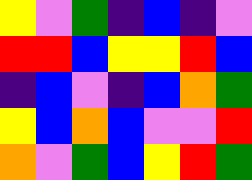[["yellow", "violet", "green", "indigo", "blue", "indigo", "violet"], ["red", "red", "blue", "yellow", "yellow", "red", "blue"], ["indigo", "blue", "violet", "indigo", "blue", "orange", "green"], ["yellow", "blue", "orange", "blue", "violet", "violet", "red"], ["orange", "violet", "green", "blue", "yellow", "red", "green"]]